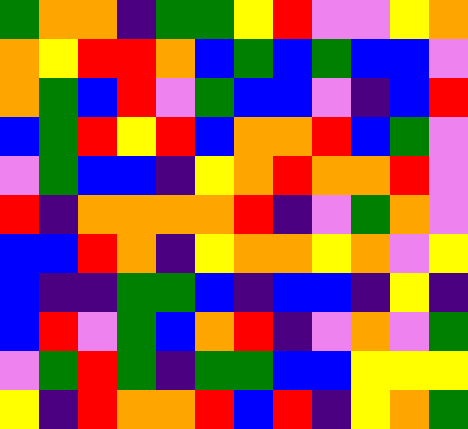[["green", "orange", "orange", "indigo", "green", "green", "yellow", "red", "violet", "violet", "yellow", "orange"], ["orange", "yellow", "red", "red", "orange", "blue", "green", "blue", "green", "blue", "blue", "violet"], ["orange", "green", "blue", "red", "violet", "green", "blue", "blue", "violet", "indigo", "blue", "red"], ["blue", "green", "red", "yellow", "red", "blue", "orange", "orange", "red", "blue", "green", "violet"], ["violet", "green", "blue", "blue", "indigo", "yellow", "orange", "red", "orange", "orange", "red", "violet"], ["red", "indigo", "orange", "orange", "orange", "orange", "red", "indigo", "violet", "green", "orange", "violet"], ["blue", "blue", "red", "orange", "indigo", "yellow", "orange", "orange", "yellow", "orange", "violet", "yellow"], ["blue", "indigo", "indigo", "green", "green", "blue", "indigo", "blue", "blue", "indigo", "yellow", "indigo"], ["blue", "red", "violet", "green", "blue", "orange", "red", "indigo", "violet", "orange", "violet", "green"], ["violet", "green", "red", "green", "indigo", "green", "green", "blue", "blue", "yellow", "yellow", "yellow"], ["yellow", "indigo", "red", "orange", "orange", "red", "blue", "red", "indigo", "yellow", "orange", "green"]]